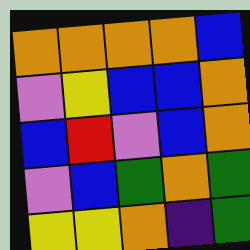[["orange", "orange", "orange", "orange", "blue"], ["violet", "yellow", "blue", "blue", "orange"], ["blue", "red", "violet", "blue", "orange"], ["violet", "blue", "green", "orange", "green"], ["yellow", "yellow", "orange", "indigo", "green"]]